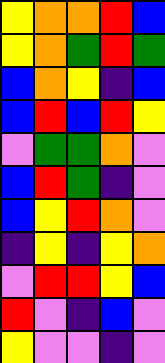[["yellow", "orange", "orange", "red", "blue"], ["yellow", "orange", "green", "red", "green"], ["blue", "orange", "yellow", "indigo", "blue"], ["blue", "red", "blue", "red", "yellow"], ["violet", "green", "green", "orange", "violet"], ["blue", "red", "green", "indigo", "violet"], ["blue", "yellow", "red", "orange", "violet"], ["indigo", "yellow", "indigo", "yellow", "orange"], ["violet", "red", "red", "yellow", "blue"], ["red", "violet", "indigo", "blue", "violet"], ["yellow", "violet", "violet", "indigo", "violet"]]